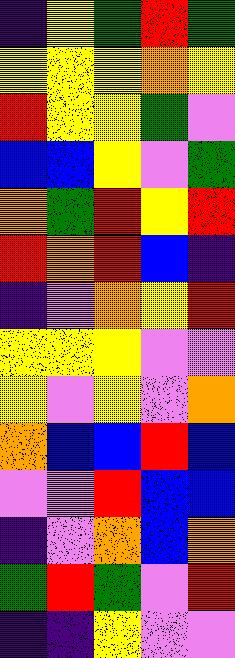[["indigo", "yellow", "green", "red", "green"], ["yellow", "yellow", "yellow", "orange", "yellow"], ["red", "yellow", "yellow", "green", "violet"], ["blue", "blue", "yellow", "violet", "green"], ["orange", "green", "red", "yellow", "red"], ["red", "orange", "red", "blue", "indigo"], ["indigo", "violet", "orange", "yellow", "red"], ["yellow", "yellow", "yellow", "violet", "violet"], ["yellow", "violet", "yellow", "violet", "orange"], ["orange", "blue", "blue", "red", "blue"], ["violet", "violet", "red", "blue", "blue"], ["indigo", "violet", "orange", "blue", "orange"], ["green", "red", "green", "violet", "red"], ["indigo", "indigo", "yellow", "violet", "violet"]]